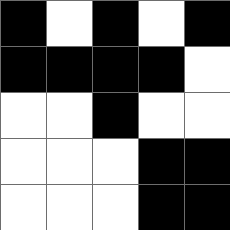[["black", "white", "black", "white", "black"], ["black", "black", "black", "black", "white"], ["white", "white", "black", "white", "white"], ["white", "white", "white", "black", "black"], ["white", "white", "white", "black", "black"]]